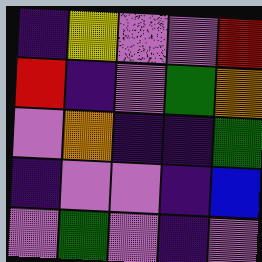[["indigo", "yellow", "violet", "violet", "red"], ["red", "indigo", "violet", "green", "orange"], ["violet", "orange", "indigo", "indigo", "green"], ["indigo", "violet", "violet", "indigo", "blue"], ["violet", "green", "violet", "indigo", "violet"]]